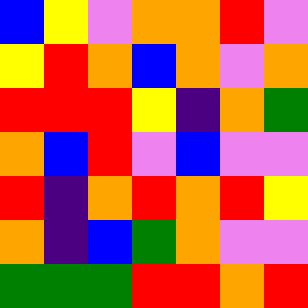[["blue", "yellow", "violet", "orange", "orange", "red", "violet"], ["yellow", "red", "orange", "blue", "orange", "violet", "orange"], ["red", "red", "red", "yellow", "indigo", "orange", "green"], ["orange", "blue", "red", "violet", "blue", "violet", "violet"], ["red", "indigo", "orange", "red", "orange", "red", "yellow"], ["orange", "indigo", "blue", "green", "orange", "violet", "violet"], ["green", "green", "green", "red", "red", "orange", "red"]]